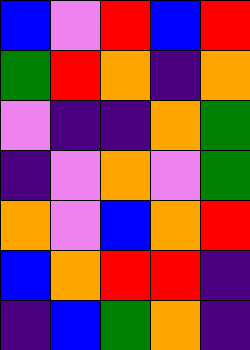[["blue", "violet", "red", "blue", "red"], ["green", "red", "orange", "indigo", "orange"], ["violet", "indigo", "indigo", "orange", "green"], ["indigo", "violet", "orange", "violet", "green"], ["orange", "violet", "blue", "orange", "red"], ["blue", "orange", "red", "red", "indigo"], ["indigo", "blue", "green", "orange", "indigo"]]